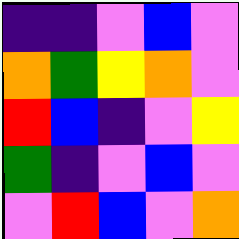[["indigo", "indigo", "violet", "blue", "violet"], ["orange", "green", "yellow", "orange", "violet"], ["red", "blue", "indigo", "violet", "yellow"], ["green", "indigo", "violet", "blue", "violet"], ["violet", "red", "blue", "violet", "orange"]]